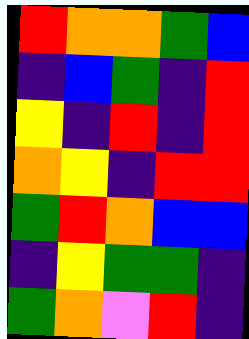[["red", "orange", "orange", "green", "blue"], ["indigo", "blue", "green", "indigo", "red"], ["yellow", "indigo", "red", "indigo", "red"], ["orange", "yellow", "indigo", "red", "red"], ["green", "red", "orange", "blue", "blue"], ["indigo", "yellow", "green", "green", "indigo"], ["green", "orange", "violet", "red", "indigo"]]